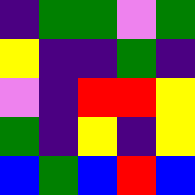[["indigo", "green", "green", "violet", "green"], ["yellow", "indigo", "indigo", "green", "indigo"], ["violet", "indigo", "red", "red", "yellow"], ["green", "indigo", "yellow", "indigo", "yellow"], ["blue", "green", "blue", "red", "blue"]]